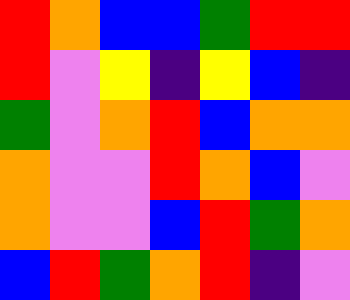[["red", "orange", "blue", "blue", "green", "red", "red"], ["red", "violet", "yellow", "indigo", "yellow", "blue", "indigo"], ["green", "violet", "orange", "red", "blue", "orange", "orange"], ["orange", "violet", "violet", "red", "orange", "blue", "violet"], ["orange", "violet", "violet", "blue", "red", "green", "orange"], ["blue", "red", "green", "orange", "red", "indigo", "violet"]]